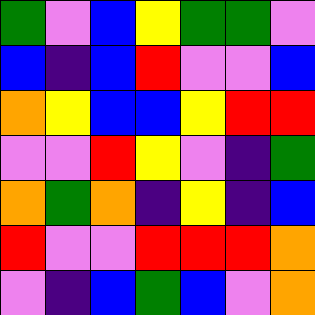[["green", "violet", "blue", "yellow", "green", "green", "violet"], ["blue", "indigo", "blue", "red", "violet", "violet", "blue"], ["orange", "yellow", "blue", "blue", "yellow", "red", "red"], ["violet", "violet", "red", "yellow", "violet", "indigo", "green"], ["orange", "green", "orange", "indigo", "yellow", "indigo", "blue"], ["red", "violet", "violet", "red", "red", "red", "orange"], ["violet", "indigo", "blue", "green", "blue", "violet", "orange"]]